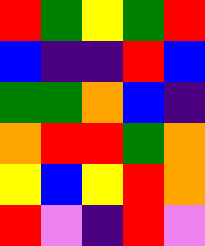[["red", "green", "yellow", "green", "red"], ["blue", "indigo", "indigo", "red", "blue"], ["green", "green", "orange", "blue", "indigo"], ["orange", "red", "red", "green", "orange"], ["yellow", "blue", "yellow", "red", "orange"], ["red", "violet", "indigo", "red", "violet"]]